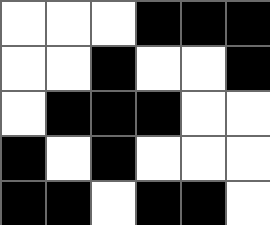[["white", "white", "white", "black", "black", "black"], ["white", "white", "black", "white", "white", "black"], ["white", "black", "black", "black", "white", "white"], ["black", "white", "black", "white", "white", "white"], ["black", "black", "white", "black", "black", "white"]]